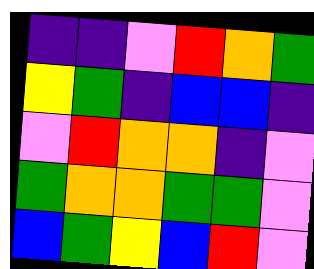[["indigo", "indigo", "violet", "red", "orange", "green"], ["yellow", "green", "indigo", "blue", "blue", "indigo"], ["violet", "red", "orange", "orange", "indigo", "violet"], ["green", "orange", "orange", "green", "green", "violet"], ["blue", "green", "yellow", "blue", "red", "violet"]]